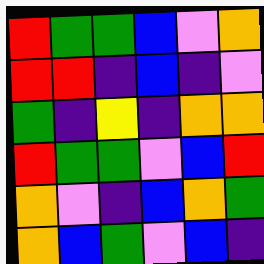[["red", "green", "green", "blue", "violet", "orange"], ["red", "red", "indigo", "blue", "indigo", "violet"], ["green", "indigo", "yellow", "indigo", "orange", "orange"], ["red", "green", "green", "violet", "blue", "red"], ["orange", "violet", "indigo", "blue", "orange", "green"], ["orange", "blue", "green", "violet", "blue", "indigo"]]